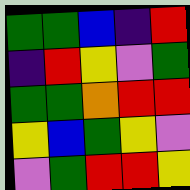[["green", "green", "blue", "indigo", "red"], ["indigo", "red", "yellow", "violet", "green"], ["green", "green", "orange", "red", "red"], ["yellow", "blue", "green", "yellow", "violet"], ["violet", "green", "red", "red", "yellow"]]